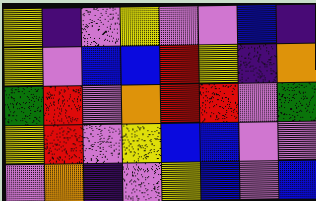[["yellow", "indigo", "violet", "yellow", "violet", "violet", "blue", "indigo"], ["yellow", "violet", "blue", "blue", "red", "yellow", "indigo", "orange"], ["green", "red", "violet", "orange", "red", "red", "violet", "green"], ["yellow", "red", "violet", "yellow", "blue", "blue", "violet", "violet"], ["violet", "orange", "indigo", "violet", "yellow", "blue", "violet", "blue"]]